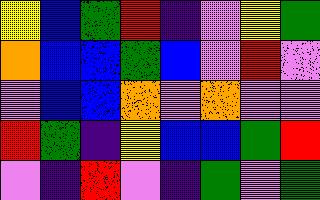[["yellow", "blue", "green", "red", "indigo", "violet", "yellow", "green"], ["orange", "blue", "blue", "green", "blue", "violet", "red", "violet"], ["violet", "blue", "blue", "orange", "violet", "orange", "violet", "violet"], ["red", "green", "indigo", "yellow", "blue", "blue", "green", "red"], ["violet", "indigo", "red", "violet", "indigo", "green", "violet", "green"]]